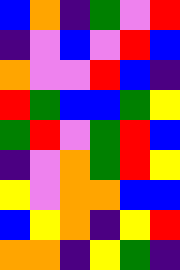[["blue", "orange", "indigo", "green", "violet", "red"], ["indigo", "violet", "blue", "violet", "red", "blue"], ["orange", "violet", "violet", "red", "blue", "indigo"], ["red", "green", "blue", "blue", "green", "yellow"], ["green", "red", "violet", "green", "red", "blue"], ["indigo", "violet", "orange", "green", "red", "yellow"], ["yellow", "violet", "orange", "orange", "blue", "blue"], ["blue", "yellow", "orange", "indigo", "yellow", "red"], ["orange", "orange", "indigo", "yellow", "green", "indigo"]]